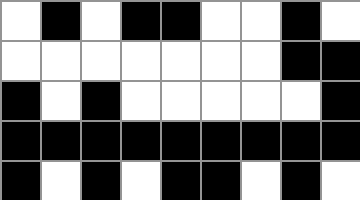[["white", "black", "white", "black", "black", "white", "white", "black", "white"], ["white", "white", "white", "white", "white", "white", "white", "black", "black"], ["black", "white", "black", "white", "white", "white", "white", "white", "black"], ["black", "black", "black", "black", "black", "black", "black", "black", "black"], ["black", "white", "black", "white", "black", "black", "white", "black", "white"]]